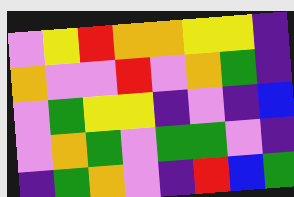[["violet", "yellow", "red", "orange", "orange", "yellow", "yellow", "indigo"], ["orange", "violet", "violet", "red", "violet", "orange", "green", "indigo"], ["violet", "green", "yellow", "yellow", "indigo", "violet", "indigo", "blue"], ["violet", "orange", "green", "violet", "green", "green", "violet", "indigo"], ["indigo", "green", "orange", "violet", "indigo", "red", "blue", "green"]]